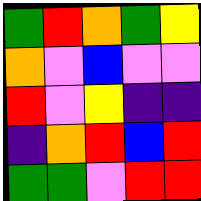[["green", "red", "orange", "green", "yellow"], ["orange", "violet", "blue", "violet", "violet"], ["red", "violet", "yellow", "indigo", "indigo"], ["indigo", "orange", "red", "blue", "red"], ["green", "green", "violet", "red", "red"]]